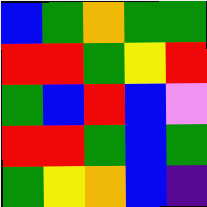[["blue", "green", "orange", "green", "green"], ["red", "red", "green", "yellow", "red"], ["green", "blue", "red", "blue", "violet"], ["red", "red", "green", "blue", "green"], ["green", "yellow", "orange", "blue", "indigo"]]